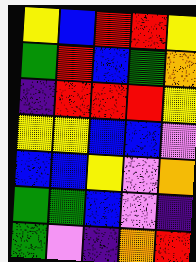[["yellow", "blue", "red", "red", "yellow"], ["green", "red", "blue", "green", "orange"], ["indigo", "red", "red", "red", "yellow"], ["yellow", "yellow", "blue", "blue", "violet"], ["blue", "blue", "yellow", "violet", "orange"], ["green", "green", "blue", "violet", "indigo"], ["green", "violet", "indigo", "orange", "red"]]